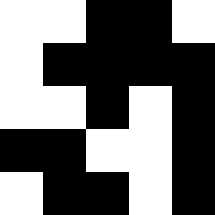[["white", "white", "black", "black", "white"], ["white", "black", "black", "black", "black"], ["white", "white", "black", "white", "black"], ["black", "black", "white", "white", "black"], ["white", "black", "black", "white", "black"]]